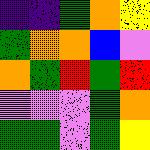[["indigo", "indigo", "green", "orange", "yellow"], ["green", "orange", "orange", "blue", "violet"], ["orange", "green", "red", "green", "red"], ["violet", "violet", "violet", "green", "orange"], ["green", "green", "violet", "green", "yellow"]]